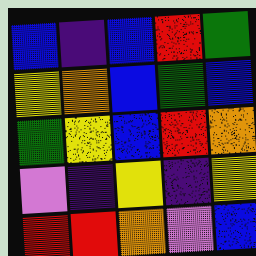[["blue", "indigo", "blue", "red", "green"], ["yellow", "orange", "blue", "green", "blue"], ["green", "yellow", "blue", "red", "orange"], ["violet", "indigo", "yellow", "indigo", "yellow"], ["red", "red", "orange", "violet", "blue"]]